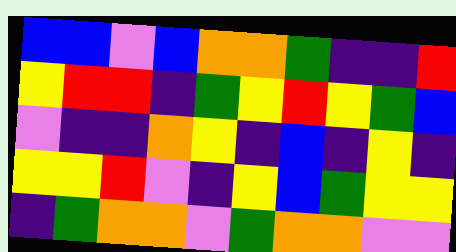[["blue", "blue", "violet", "blue", "orange", "orange", "green", "indigo", "indigo", "red"], ["yellow", "red", "red", "indigo", "green", "yellow", "red", "yellow", "green", "blue"], ["violet", "indigo", "indigo", "orange", "yellow", "indigo", "blue", "indigo", "yellow", "indigo"], ["yellow", "yellow", "red", "violet", "indigo", "yellow", "blue", "green", "yellow", "yellow"], ["indigo", "green", "orange", "orange", "violet", "green", "orange", "orange", "violet", "violet"]]